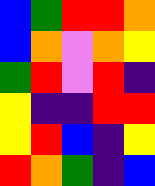[["blue", "green", "red", "red", "orange"], ["blue", "orange", "violet", "orange", "yellow"], ["green", "red", "violet", "red", "indigo"], ["yellow", "indigo", "indigo", "red", "red"], ["yellow", "red", "blue", "indigo", "yellow"], ["red", "orange", "green", "indigo", "blue"]]